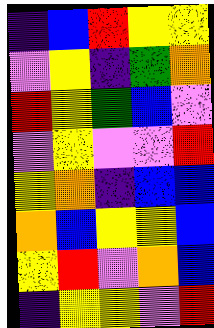[["indigo", "blue", "red", "yellow", "yellow"], ["violet", "yellow", "indigo", "green", "orange"], ["red", "yellow", "green", "blue", "violet"], ["violet", "yellow", "violet", "violet", "red"], ["yellow", "orange", "indigo", "blue", "blue"], ["orange", "blue", "yellow", "yellow", "blue"], ["yellow", "red", "violet", "orange", "blue"], ["indigo", "yellow", "yellow", "violet", "red"]]